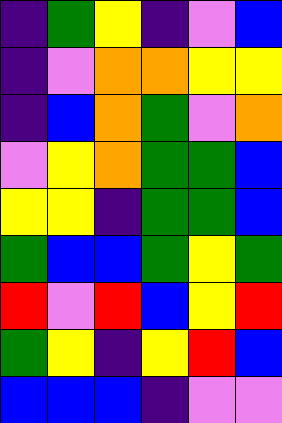[["indigo", "green", "yellow", "indigo", "violet", "blue"], ["indigo", "violet", "orange", "orange", "yellow", "yellow"], ["indigo", "blue", "orange", "green", "violet", "orange"], ["violet", "yellow", "orange", "green", "green", "blue"], ["yellow", "yellow", "indigo", "green", "green", "blue"], ["green", "blue", "blue", "green", "yellow", "green"], ["red", "violet", "red", "blue", "yellow", "red"], ["green", "yellow", "indigo", "yellow", "red", "blue"], ["blue", "blue", "blue", "indigo", "violet", "violet"]]